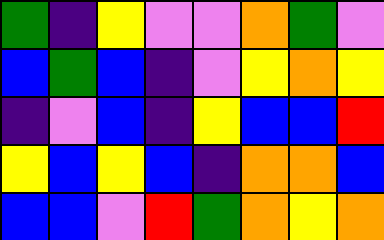[["green", "indigo", "yellow", "violet", "violet", "orange", "green", "violet"], ["blue", "green", "blue", "indigo", "violet", "yellow", "orange", "yellow"], ["indigo", "violet", "blue", "indigo", "yellow", "blue", "blue", "red"], ["yellow", "blue", "yellow", "blue", "indigo", "orange", "orange", "blue"], ["blue", "blue", "violet", "red", "green", "orange", "yellow", "orange"]]